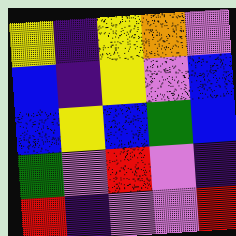[["yellow", "indigo", "yellow", "orange", "violet"], ["blue", "indigo", "yellow", "violet", "blue"], ["blue", "yellow", "blue", "green", "blue"], ["green", "violet", "red", "violet", "indigo"], ["red", "indigo", "violet", "violet", "red"]]